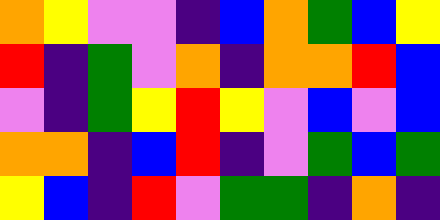[["orange", "yellow", "violet", "violet", "indigo", "blue", "orange", "green", "blue", "yellow"], ["red", "indigo", "green", "violet", "orange", "indigo", "orange", "orange", "red", "blue"], ["violet", "indigo", "green", "yellow", "red", "yellow", "violet", "blue", "violet", "blue"], ["orange", "orange", "indigo", "blue", "red", "indigo", "violet", "green", "blue", "green"], ["yellow", "blue", "indigo", "red", "violet", "green", "green", "indigo", "orange", "indigo"]]